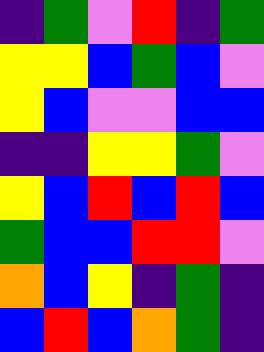[["indigo", "green", "violet", "red", "indigo", "green"], ["yellow", "yellow", "blue", "green", "blue", "violet"], ["yellow", "blue", "violet", "violet", "blue", "blue"], ["indigo", "indigo", "yellow", "yellow", "green", "violet"], ["yellow", "blue", "red", "blue", "red", "blue"], ["green", "blue", "blue", "red", "red", "violet"], ["orange", "blue", "yellow", "indigo", "green", "indigo"], ["blue", "red", "blue", "orange", "green", "indigo"]]